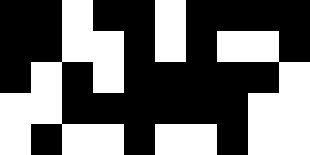[["black", "black", "white", "black", "black", "white", "black", "black", "black", "black"], ["black", "black", "white", "white", "black", "white", "black", "white", "white", "black"], ["black", "white", "black", "white", "black", "black", "black", "black", "black", "white"], ["white", "white", "black", "black", "black", "black", "black", "black", "white", "white"], ["white", "black", "white", "white", "black", "white", "white", "black", "white", "white"]]